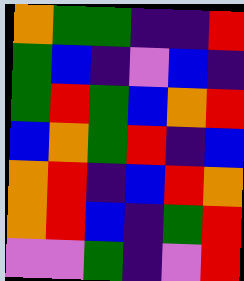[["orange", "green", "green", "indigo", "indigo", "red"], ["green", "blue", "indigo", "violet", "blue", "indigo"], ["green", "red", "green", "blue", "orange", "red"], ["blue", "orange", "green", "red", "indigo", "blue"], ["orange", "red", "indigo", "blue", "red", "orange"], ["orange", "red", "blue", "indigo", "green", "red"], ["violet", "violet", "green", "indigo", "violet", "red"]]